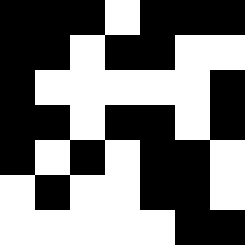[["black", "black", "black", "white", "black", "black", "black"], ["black", "black", "white", "black", "black", "white", "white"], ["black", "white", "white", "white", "white", "white", "black"], ["black", "black", "white", "black", "black", "white", "black"], ["black", "white", "black", "white", "black", "black", "white"], ["white", "black", "white", "white", "black", "black", "white"], ["white", "white", "white", "white", "white", "black", "black"]]